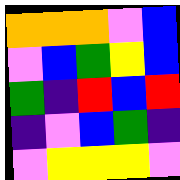[["orange", "orange", "orange", "violet", "blue"], ["violet", "blue", "green", "yellow", "blue"], ["green", "indigo", "red", "blue", "red"], ["indigo", "violet", "blue", "green", "indigo"], ["violet", "yellow", "yellow", "yellow", "violet"]]